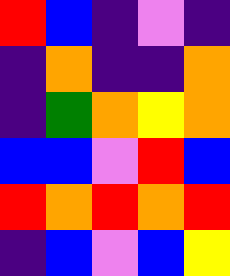[["red", "blue", "indigo", "violet", "indigo"], ["indigo", "orange", "indigo", "indigo", "orange"], ["indigo", "green", "orange", "yellow", "orange"], ["blue", "blue", "violet", "red", "blue"], ["red", "orange", "red", "orange", "red"], ["indigo", "blue", "violet", "blue", "yellow"]]